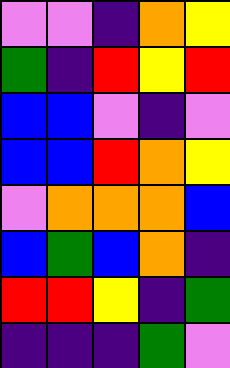[["violet", "violet", "indigo", "orange", "yellow"], ["green", "indigo", "red", "yellow", "red"], ["blue", "blue", "violet", "indigo", "violet"], ["blue", "blue", "red", "orange", "yellow"], ["violet", "orange", "orange", "orange", "blue"], ["blue", "green", "blue", "orange", "indigo"], ["red", "red", "yellow", "indigo", "green"], ["indigo", "indigo", "indigo", "green", "violet"]]